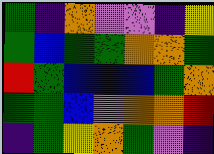[["green", "indigo", "orange", "violet", "violet", "indigo", "yellow"], ["green", "blue", "green", "green", "orange", "orange", "green"], ["red", "green", "blue", "blue", "blue", "green", "orange"], ["green", "green", "blue", "violet", "orange", "orange", "red"], ["indigo", "green", "yellow", "orange", "green", "violet", "indigo"]]